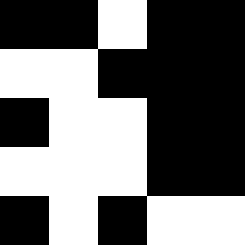[["black", "black", "white", "black", "black"], ["white", "white", "black", "black", "black"], ["black", "white", "white", "black", "black"], ["white", "white", "white", "black", "black"], ["black", "white", "black", "white", "white"]]